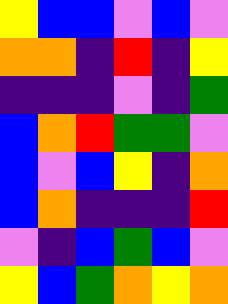[["yellow", "blue", "blue", "violet", "blue", "violet"], ["orange", "orange", "indigo", "red", "indigo", "yellow"], ["indigo", "indigo", "indigo", "violet", "indigo", "green"], ["blue", "orange", "red", "green", "green", "violet"], ["blue", "violet", "blue", "yellow", "indigo", "orange"], ["blue", "orange", "indigo", "indigo", "indigo", "red"], ["violet", "indigo", "blue", "green", "blue", "violet"], ["yellow", "blue", "green", "orange", "yellow", "orange"]]